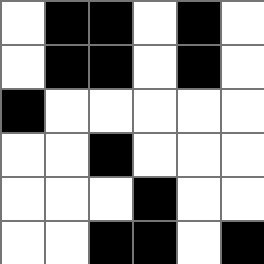[["white", "black", "black", "white", "black", "white"], ["white", "black", "black", "white", "black", "white"], ["black", "white", "white", "white", "white", "white"], ["white", "white", "black", "white", "white", "white"], ["white", "white", "white", "black", "white", "white"], ["white", "white", "black", "black", "white", "black"]]